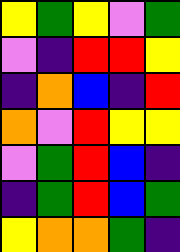[["yellow", "green", "yellow", "violet", "green"], ["violet", "indigo", "red", "red", "yellow"], ["indigo", "orange", "blue", "indigo", "red"], ["orange", "violet", "red", "yellow", "yellow"], ["violet", "green", "red", "blue", "indigo"], ["indigo", "green", "red", "blue", "green"], ["yellow", "orange", "orange", "green", "indigo"]]